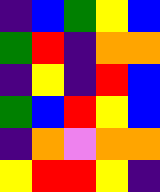[["indigo", "blue", "green", "yellow", "blue"], ["green", "red", "indigo", "orange", "orange"], ["indigo", "yellow", "indigo", "red", "blue"], ["green", "blue", "red", "yellow", "blue"], ["indigo", "orange", "violet", "orange", "orange"], ["yellow", "red", "red", "yellow", "indigo"]]